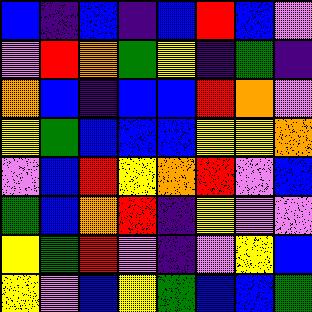[["blue", "indigo", "blue", "indigo", "blue", "red", "blue", "violet"], ["violet", "red", "orange", "green", "yellow", "indigo", "green", "indigo"], ["orange", "blue", "indigo", "blue", "blue", "red", "orange", "violet"], ["yellow", "green", "blue", "blue", "blue", "yellow", "yellow", "orange"], ["violet", "blue", "red", "yellow", "orange", "red", "violet", "blue"], ["green", "blue", "orange", "red", "indigo", "yellow", "violet", "violet"], ["yellow", "green", "red", "violet", "indigo", "violet", "yellow", "blue"], ["yellow", "violet", "blue", "yellow", "green", "blue", "blue", "green"]]